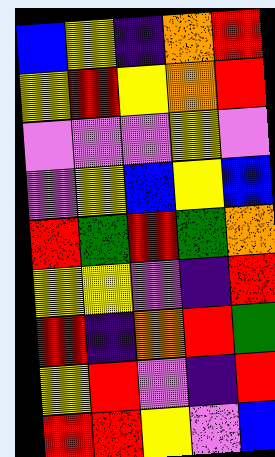[["blue", "yellow", "indigo", "orange", "red"], ["yellow", "red", "yellow", "orange", "red"], ["violet", "violet", "violet", "yellow", "violet"], ["violet", "yellow", "blue", "yellow", "blue"], ["red", "green", "red", "green", "orange"], ["yellow", "yellow", "violet", "indigo", "red"], ["red", "indigo", "orange", "red", "green"], ["yellow", "red", "violet", "indigo", "red"], ["red", "red", "yellow", "violet", "blue"]]